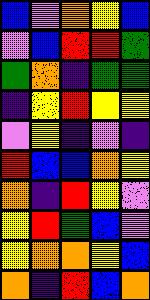[["blue", "violet", "orange", "yellow", "blue"], ["violet", "blue", "red", "red", "green"], ["green", "orange", "indigo", "green", "green"], ["indigo", "yellow", "red", "yellow", "yellow"], ["violet", "yellow", "indigo", "violet", "indigo"], ["red", "blue", "blue", "orange", "yellow"], ["orange", "indigo", "red", "yellow", "violet"], ["yellow", "red", "green", "blue", "violet"], ["yellow", "orange", "orange", "yellow", "blue"], ["orange", "indigo", "red", "blue", "orange"]]